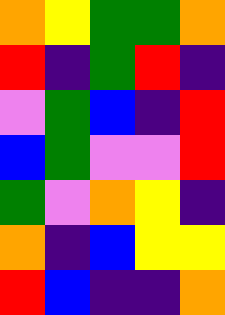[["orange", "yellow", "green", "green", "orange"], ["red", "indigo", "green", "red", "indigo"], ["violet", "green", "blue", "indigo", "red"], ["blue", "green", "violet", "violet", "red"], ["green", "violet", "orange", "yellow", "indigo"], ["orange", "indigo", "blue", "yellow", "yellow"], ["red", "blue", "indigo", "indigo", "orange"]]